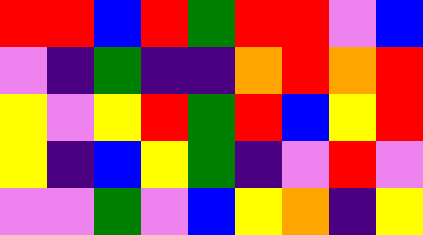[["red", "red", "blue", "red", "green", "red", "red", "violet", "blue"], ["violet", "indigo", "green", "indigo", "indigo", "orange", "red", "orange", "red"], ["yellow", "violet", "yellow", "red", "green", "red", "blue", "yellow", "red"], ["yellow", "indigo", "blue", "yellow", "green", "indigo", "violet", "red", "violet"], ["violet", "violet", "green", "violet", "blue", "yellow", "orange", "indigo", "yellow"]]